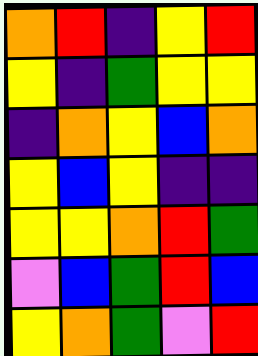[["orange", "red", "indigo", "yellow", "red"], ["yellow", "indigo", "green", "yellow", "yellow"], ["indigo", "orange", "yellow", "blue", "orange"], ["yellow", "blue", "yellow", "indigo", "indigo"], ["yellow", "yellow", "orange", "red", "green"], ["violet", "blue", "green", "red", "blue"], ["yellow", "orange", "green", "violet", "red"]]